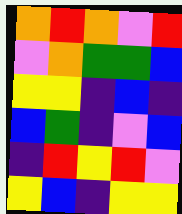[["orange", "red", "orange", "violet", "red"], ["violet", "orange", "green", "green", "blue"], ["yellow", "yellow", "indigo", "blue", "indigo"], ["blue", "green", "indigo", "violet", "blue"], ["indigo", "red", "yellow", "red", "violet"], ["yellow", "blue", "indigo", "yellow", "yellow"]]